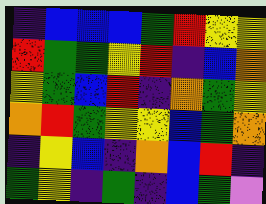[["indigo", "blue", "blue", "blue", "green", "red", "yellow", "yellow"], ["red", "green", "green", "yellow", "red", "indigo", "blue", "orange"], ["yellow", "green", "blue", "red", "indigo", "orange", "green", "yellow"], ["orange", "red", "green", "yellow", "yellow", "blue", "green", "orange"], ["indigo", "yellow", "blue", "indigo", "orange", "blue", "red", "indigo"], ["green", "yellow", "indigo", "green", "indigo", "blue", "green", "violet"]]